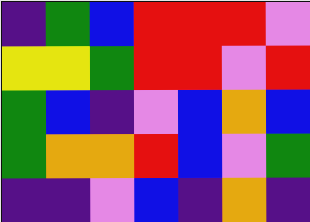[["indigo", "green", "blue", "red", "red", "red", "violet"], ["yellow", "yellow", "green", "red", "red", "violet", "red"], ["green", "blue", "indigo", "violet", "blue", "orange", "blue"], ["green", "orange", "orange", "red", "blue", "violet", "green"], ["indigo", "indigo", "violet", "blue", "indigo", "orange", "indigo"]]